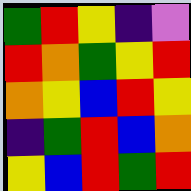[["green", "red", "yellow", "indigo", "violet"], ["red", "orange", "green", "yellow", "red"], ["orange", "yellow", "blue", "red", "yellow"], ["indigo", "green", "red", "blue", "orange"], ["yellow", "blue", "red", "green", "red"]]